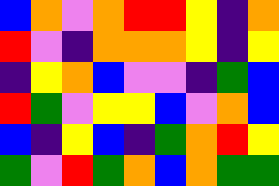[["blue", "orange", "violet", "orange", "red", "red", "yellow", "indigo", "orange"], ["red", "violet", "indigo", "orange", "orange", "orange", "yellow", "indigo", "yellow"], ["indigo", "yellow", "orange", "blue", "violet", "violet", "indigo", "green", "blue"], ["red", "green", "violet", "yellow", "yellow", "blue", "violet", "orange", "blue"], ["blue", "indigo", "yellow", "blue", "indigo", "green", "orange", "red", "yellow"], ["green", "violet", "red", "green", "orange", "blue", "orange", "green", "green"]]